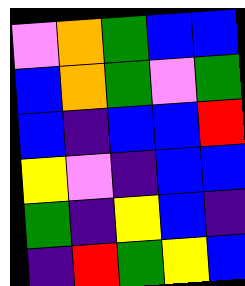[["violet", "orange", "green", "blue", "blue"], ["blue", "orange", "green", "violet", "green"], ["blue", "indigo", "blue", "blue", "red"], ["yellow", "violet", "indigo", "blue", "blue"], ["green", "indigo", "yellow", "blue", "indigo"], ["indigo", "red", "green", "yellow", "blue"]]